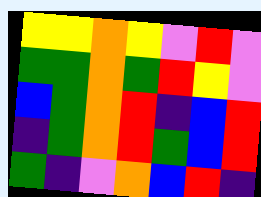[["yellow", "yellow", "orange", "yellow", "violet", "red", "violet"], ["green", "green", "orange", "green", "red", "yellow", "violet"], ["blue", "green", "orange", "red", "indigo", "blue", "red"], ["indigo", "green", "orange", "red", "green", "blue", "red"], ["green", "indigo", "violet", "orange", "blue", "red", "indigo"]]